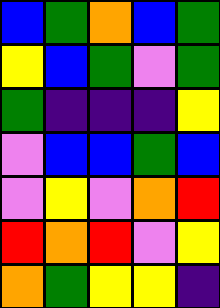[["blue", "green", "orange", "blue", "green"], ["yellow", "blue", "green", "violet", "green"], ["green", "indigo", "indigo", "indigo", "yellow"], ["violet", "blue", "blue", "green", "blue"], ["violet", "yellow", "violet", "orange", "red"], ["red", "orange", "red", "violet", "yellow"], ["orange", "green", "yellow", "yellow", "indigo"]]